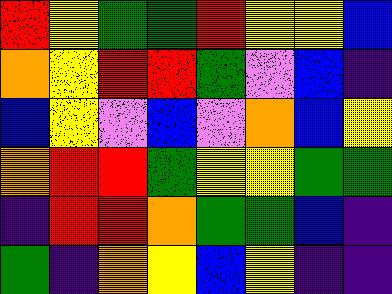[["red", "yellow", "green", "green", "red", "yellow", "yellow", "blue"], ["orange", "yellow", "red", "red", "green", "violet", "blue", "indigo"], ["blue", "yellow", "violet", "blue", "violet", "orange", "blue", "yellow"], ["orange", "red", "red", "green", "yellow", "yellow", "green", "green"], ["indigo", "red", "red", "orange", "green", "green", "blue", "indigo"], ["green", "indigo", "orange", "yellow", "blue", "yellow", "indigo", "indigo"]]